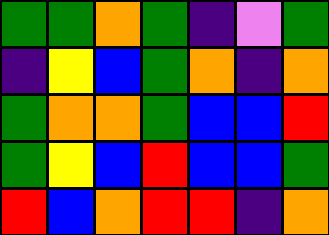[["green", "green", "orange", "green", "indigo", "violet", "green"], ["indigo", "yellow", "blue", "green", "orange", "indigo", "orange"], ["green", "orange", "orange", "green", "blue", "blue", "red"], ["green", "yellow", "blue", "red", "blue", "blue", "green"], ["red", "blue", "orange", "red", "red", "indigo", "orange"]]